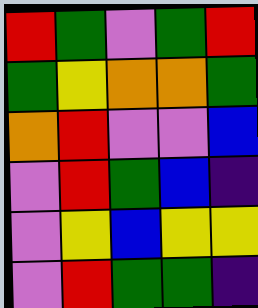[["red", "green", "violet", "green", "red"], ["green", "yellow", "orange", "orange", "green"], ["orange", "red", "violet", "violet", "blue"], ["violet", "red", "green", "blue", "indigo"], ["violet", "yellow", "blue", "yellow", "yellow"], ["violet", "red", "green", "green", "indigo"]]